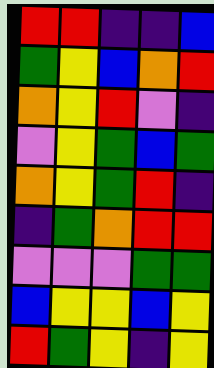[["red", "red", "indigo", "indigo", "blue"], ["green", "yellow", "blue", "orange", "red"], ["orange", "yellow", "red", "violet", "indigo"], ["violet", "yellow", "green", "blue", "green"], ["orange", "yellow", "green", "red", "indigo"], ["indigo", "green", "orange", "red", "red"], ["violet", "violet", "violet", "green", "green"], ["blue", "yellow", "yellow", "blue", "yellow"], ["red", "green", "yellow", "indigo", "yellow"]]